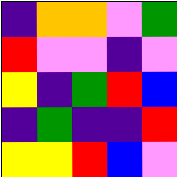[["indigo", "orange", "orange", "violet", "green"], ["red", "violet", "violet", "indigo", "violet"], ["yellow", "indigo", "green", "red", "blue"], ["indigo", "green", "indigo", "indigo", "red"], ["yellow", "yellow", "red", "blue", "violet"]]